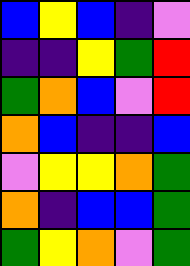[["blue", "yellow", "blue", "indigo", "violet"], ["indigo", "indigo", "yellow", "green", "red"], ["green", "orange", "blue", "violet", "red"], ["orange", "blue", "indigo", "indigo", "blue"], ["violet", "yellow", "yellow", "orange", "green"], ["orange", "indigo", "blue", "blue", "green"], ["green", "yellow", "orange", "violet", "green"]]